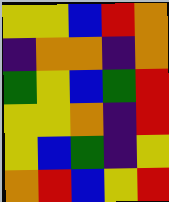[["yellow", "yellow", "blue", "red", "orange"], ["indigo", "orange", "orange", "indigo", "orange"], ["green", "yellow", "blue", "green", "red"], ["yellow", "yellow", "orange", "indigo", "red"], ["yellow", "blue", "green", "indigo", "yellow"], ["orange", "red", "blue", "yellow", "red"]]